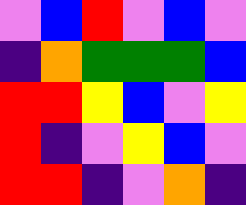[["violet", "blue", "red", "violet", "blue", "violet"], ["indigo", "orange", "green", "green", "green", "blue"], ["red", "red", "yellow", "blue", "violet", "yellow"], ["red", "indigo", "violet", "yellow", "blue", "violet"], ["red", "red", "indigo", "violet", "orange", "indigo"]]